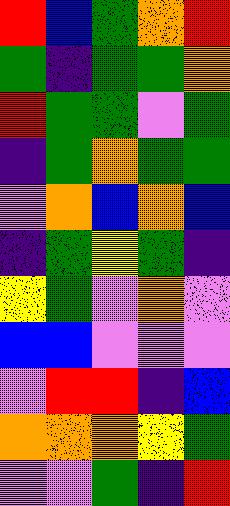[["red", "blue", "green", "orange", "red"], ["green", "indigo", "green", "green", "orange"], ["red", "green", "green", "violet", "green"], ["indigo", "green", "orange", "green", "green"], ["violet", "orange", "blue", "orange", "blue"], ["indigo", "green", "yellow", "green", "indigo"], ["yellow", "green", "violet", "orange", "violet"], ["blue", "blue", "violet", "violet", "violet"], ["violet", "red", "red", "indigo", "blue"], ["orange", "orange", "orange", "yellow", "green"], ["violet", "violet", "green", "indigo", "red"]]